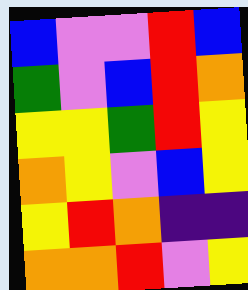[["blue", "violet", "violet", "red", "blue"], ["green", "violet", "blue", "red", "orange"], ["yellow", "yellow", "green", "red", "yellow"], ["orange", "yellow", "violet", "blue", "yellow"], ["yellow", "red", "orange", "indigo", "indigo"], ["orange", "orange", "red", "violet", "yellow"]]